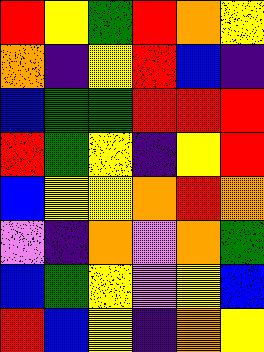[["red", "yellow", "green", "red", "orange", "yellow"], ["orange", "indigo", "yellow", "red", "blue", "indigo"], ["blue", "green", "green", "red", "red", "red"], ["red", "green", "yellow", "indigo", "yellow", "red"], ["blue", "yellow", "yellow", "orange", "red", "orange"], ["violet", "indigo", "orange", "violet", "orange", "green"], ["blue", "green", "yellow", "violet", "yellow", "blue"], ["red", "blue", "yellow", "indigo", "orange", "yellow"]]